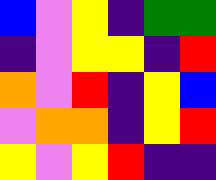[["blue", "violet", "yellow", "indigo", "green", "green"], ["indigo", "violet", "yellow", "yellow", "indigo", "red"], ["orange", "violet", "red", "indigo", "yellow", "blue"], ["violet", "orange", "orange", "indigo", "yellow", "red"], ["yellow", "violet", "yellow", "red", "indigo", "indigo"]]